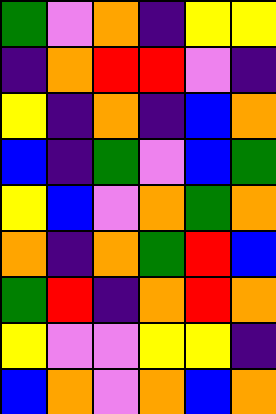[["green", "violet", "orange", "indigo", "yellow", "yellow"], ["indigo", "orange", "red", "red", "violet", "indigo"], ["yellow", "indigo", "orange", "indigo", "blue", "orange"], ["blue", "indigo", "green", "violet", "blue", "green"], ["yellow", "blue", "violet", "orange", "green", "orange"], ["orange", "indigo", "orange", "green", "red", "blue"], ["green", "red", "indigo", "orange", "red", "orange"], ["yellow", "violet", "violet", "yellow", "yellow", "indigo"], ["blue", "orange", "violet", "orange", "blue", "orange"]]